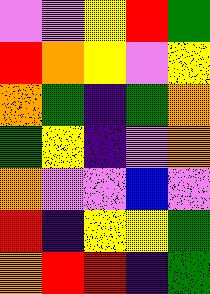[["violet", "violet", "yellow", "red", "green"], ["red", "orange", "yellow", "violet", "yellow"], ["orange", "green", "indigo", "green", "orange"], ["green", "yellow", "indigo", "violet", "orange"], ["orange", "violet", "violet", "blue", "violet"], ["red", "indigo", "yellow", "yellow", "green"], ["orange", "red", "red", "indigo", "green"]]